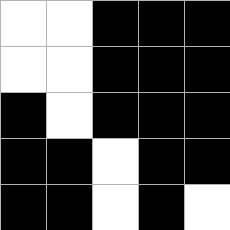[["white", "white", "black", "black", "black"], ["white", "white", "black", "black", "black"], ["black", "white", "black", "black", "black"], ["black", "black", "white", "black", "black"], ["black", "black", "white", "black", "white"]]